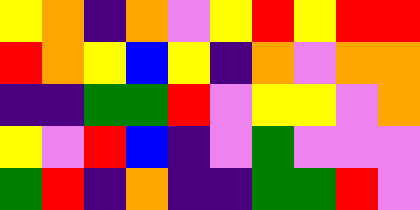[["yellow", "orange", "indigo", "orange", "violet", "yellow", "red", "yellow", "red", "red"], ["red", "orange", "yellow", "blue", "yellow", "indigo", "orange", "violet", "orange", "orange"], ["indigo", "indigo", "green", "green", "red", "violet", "yellow", "yellow", "violet", "orange"], ["yellow", "violet", "red", "blue", "indigo", "violet", "green", "violet", "violet", "violet"], ["green", "red", "indigo", "orange", "indigo", "indigo", "green", "green", "red", "violet"]]